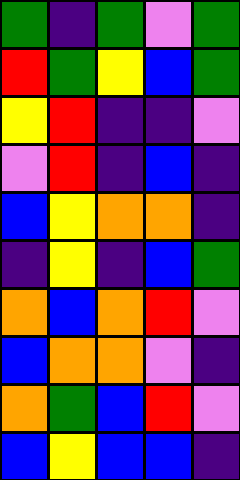[["green", "indigo", "green", "violet", "green"], ["red", "green", "yellow", "blue", "green"], ["yellow", "red", "indigo", "indigo", "violet"], ["violet", "red", "indigo", "blue", "indigo"], ["blue", "yellow", "orange", "orange", "indigo"], ["indigo", "yellow", "indigo", "blue", "green"], ["orange", "blue", "orange", "red", "violet"], ["blue", "orange", "orange", "violet", "indigo"], ["orange", "green", "blue", "red", "violet"], ["blue", "yellow", "blue", "blue", "indigo"]]